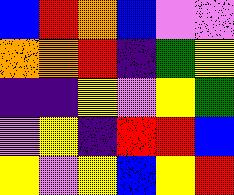[["blue", "red", "orange", "blue", "violet", "violet"], ["orange", "orange", "red", "indigo", "green", "yellow"], ["indigo", "indigo", "yellow", "violet", "yellow", "green"], ["violet", "yellow", "indigo", "red", "red", "blue"], ["yellow", "violet", "yellow", "blue", "yellow", "red"]]